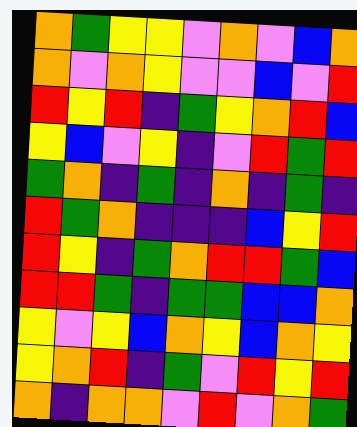[["orange", "green", "yellow", "yellow", "violet", "orange", "violet", "blue", "orange"], ["orange", "violet", "orange", "yellow", "violet", "violet", "blue", "violet", "red"], ["red", "yellow", "red", "indigo", "green", "yellow", "orange", "red", "blue"], ["yellow", "blue", "violet", "yellow", "indigo", "violet", "red", "green", "red"], ["green", "orange", "indigo", "green", "indigo", "orange", "indigo", "green", "indigo"], ["red", "green", "orange", "indigo", "indigo", "indigo", "blue", "yellow", "red"], ["red", "yellow", "indigo", "green", "orange", "red", "red", "green", "blue"], ["red", "red", "green", "indigo", "green", "green", "blue", "blue", "orange"], ["yellow", "violet", "yellow", "blue", "orange", "yellow", "blue", "orange", "yellow"], ["yellow", "orange", "red", "indigo", "green", "violet", "red", "yellow", "red"], ["orange", "indigo", "orange", "orange", "violet", "red", "violet", "orange", "green"]]